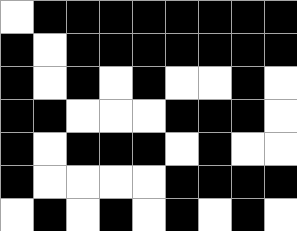[["white", "black", "black", "black", "black", "black", "black", "black", "black"], ["black", "white", "black", "black", "black", "black", "black", "black", "black"], ["black", "white", "black", "white", "black", "white", "white", "black", "white"], ["black", "black", "white", "white", "white", "black", "black", "black", "white"], ["black", "white", "black", "black", "black", "white", "black", "white", "white"], ["black", "white", "white", "white", "white", "black", "black", "black", "black"], ["white", "black", "white", "black", "white", "black", "white", "black", "white"]]